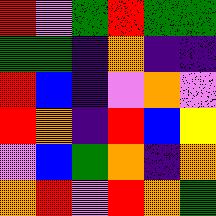[["red", "violet", "green", "red", "green", "green"], ["green", "green", "indigo", "orange", "indigo", "indigo"], ["red", "blue", "indigo", "violet", "orange", "violet"], ["red", "orange", "indigo", "red", "blue", "yellow"], ["violet", "blue", "green", "orange", "indigo", "orange"], ["orange", "red", "violet", "red", "orange", "green"]]